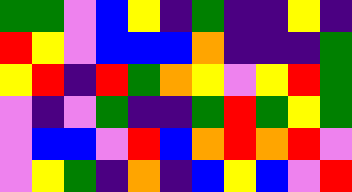[["green", "green", "violet", "blue", "yellow", "indigo", "green", "indigo", "indigo", "yellow", "indigo"], ["red", "yellow", "violet", "blue", "blue", "blue", "orange", "indigo", "indigo", "indigo", "green"], ["yellow", "red", "indigo", "red", "green", "orange", "yellow", "violet", "yellow", "red", "green"], ["violet", "indigo", "violet", "green", "indigo", "indigo", "green", "red", "green", "yellow", "green"], ["violet", "blue", "blue", "violet", "red", "blue", "orange", "red", "orange", "red", "violet"], ["violet", "yellow", "green", "indigo", "orange", "indigo", "blue", "yellow", "blue", "violet", "red"]]